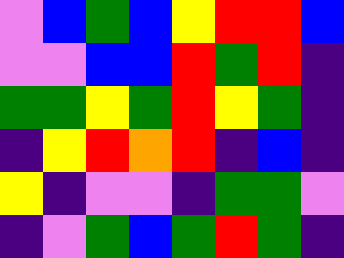[["violet", "blue", "green", "blue", "yellow", "red", "red", "blue"], ["violet", "violet", "blue", "blue", "red", "green", "red", "indigo"], ["green", "green", "yellow", "green", "red", "yellow", "green", "indigo"], ["indigo", "yellow", "red", "orange", "red", "indigo", "blue", "indigo"], ["yellow", "indigo", "violet", "violet", "indigo", "green", "green", "violet"], ["indigo", "violet", "green", "blue", "green", "red", "green", "indigo"]]